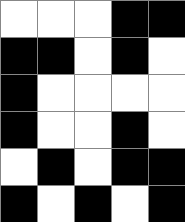[["white", "white", "white", "black", "black"], ["black", "black", "white", "black", "white"], ["black", "white", "white", "white", "white"], ["black", "white", "white", "black", "white"], ["white", "black", "white", "black", "black"], ["black", "white", "black", "white", "black"]]